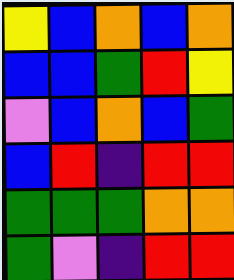[["yellow", "blue", "orange", "blue", "orange"], ["blue", "blue", "green", "red", "yellow"], ["violet", "blue", "orange", "blue", "green"], ["blue", "red", "indigo", "red", "red"], ["green", "green", "green", "orange", "orange"], ["green", "violet", "indigo", "red", "red"]]